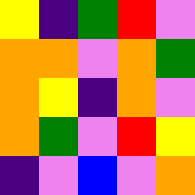[["yellow", "indigo", "green", "red", "violet"], ["orange", "orange", "violet", "orange", "green"], ["orange", "yellow", "indigo", "orange", "violet"], ["orange", "green", "violet", "red", "yellow"], ["indigo", "violet", "blue", "violet", "orange"]]